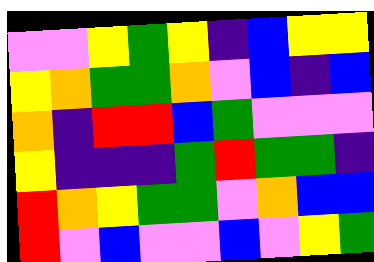[["violet", "violet", "yellow", "green", "yellow", "indigo", "blue", "yellow", "yellow"], ["yellow", "orange", "green", "green", "orange", "violet", "blue", "indigo", "blue"], ["orange", "indigo", "red", "red", "blue", "green", "violet", "violet", "violet"], ["yellow", "indigo", "indigo", "indigo", "green", "red", "green", "green", "indigo"], ["red", "orange", "yellow", "green", "green", "violet", "orange", "blue", "blue"], ["red", "violet", "blue", "violet", "violet", "blue", "violet", "yellow", "green"]]